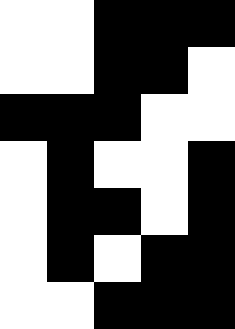[["white", "white", "black", "black", "black"], ["white", "white", "black", "black", "white"], ["black", "black", "black", "white", "white"], ["white", "black", "white", "white", "black"], ["white", "black", "black", "white", "black"], ["white", "black", "white", "black", "black"], ["white", "white", "black", "black", "black"]]